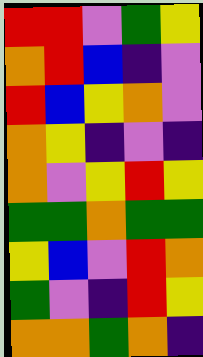[["red", "red", "violet", "green", "yellow"], ["orange", "red", "blue", "indigo", "violet"], ["red", "blue", "yellow", "orange", "violet"], ["orange", "yellow", "indigo", "violet", "indigo"], ["orange", "violet", "yellow", "red", "yellow"], ["green", "green", "orange", "green", "green"], ["yellow", "blue", "violet", "red", "orange"], ["green", "violet", "indigo", "red", "yellow"], ["orange", "orange", "green", "orange", "indigo"]]